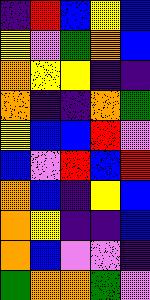[["indigo", "red", "blue", "yellow", "blue"], ["yellow", "violet", "green", "orange", "blue"], ["orange", "yellow", "yellow", "indigo", "indigo"], ["orange", "indigo", "indigo", "orange", "green"], ["yellow", "blue", "blue", "red", "violet"], ["blue", "violet", "red", "blue", "red"], ["orange", "blue", "indigo", "yellow", "blue"], ["orange", "yellow", "indigo", "indigo", "blue"], ["orange", "blue", "violet", "violet", "indigo"], ["green", "orange", "orange", "green", "violet"]]